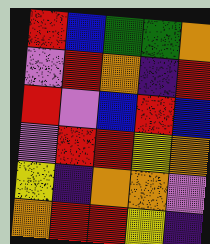[["red", "blue", "green", "green", "orange"], ["violet", "red", "orange", "indigo", "red"], ["red", "violet", "blue", "red", "blue"], ["violet", "red", "red", "yellow", "orange"], ["yellow", "indigo", "orange", "orange", "violet"], ["orange", "red", "red", "yellow", "indigo"]]